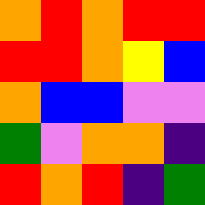[["orange", "red", "orange", "red", "red"], ["red", "red", "orange", "yellow", "blue"], ["orange", "blue", "blue", "violet", "violet"], ["green", "violet", "orange", "orange", "indigo"], ["red", "orange", "red", "indigo", "green"]]